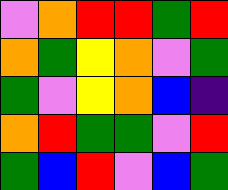[["violet", "orange", "red", "red", "green", "red"], ["orange", "green", "yellow", "orange", "violet", "green"], ["green", "violet", "yellow", "orange", "blue", "indigo"], ["orange", "red", "green", "green", "violet", "red"], ["green", "blue", "red", "violet", "blue", "green"]]